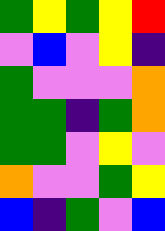[["green", "yellow", "green", "yellow", "red"], ["violet", "blue", "violet", "yellow", "indigo"], ["green", "violet", "violet", "violet", "orange"], ["green", "green", "indigo", "green", "orange"], ["green", "green", "violet", "yellow", "violet"], ["orange", "violet", "violet", "green", "yellow"], ["blue", "indigo", "green", "violet", "blue"]]